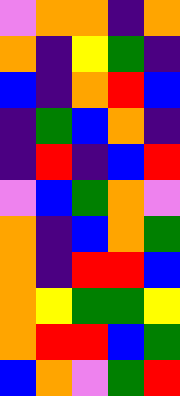[["violet", "orange", "orange", "indigo", "orange"], ["orange", "indigo", "yellow", "green", "indigo"], ["blue", "indigo", "orange", "red", "blue"], ["indigo", "green", "blue", "orange", "indigo"], ["indigo", "red", "indigo", "blue", "red"], ["violet", "blue", "green", "orange", "violet"], ["orange", "indigo", "blue", "orange", "green"], ["orange", "indigo", "red", "red", "blue"], ["orange", "yellow", "green", "green", "yellow"], ["orange", "red", "red", "blue", "green"], ["blue", "orange", "violet", "green", "red"]]